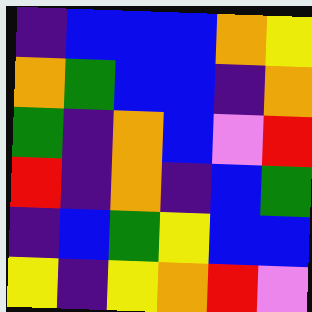[["indigo", "blue", "blue", "blue", "orange", "yellow"], ["orange", "green", "blue", "blue", "indigo", "orange"], ["green", "indigo", "orange", "blue", "violet", "red"], ["red", "indigo", "orange", "indigo", "blue", "green"], ["indigo", "blue", "green", "yellow", "blue", "blue"], ["yellow", "indigo", "yellow", "orange", "red", "violet"]]